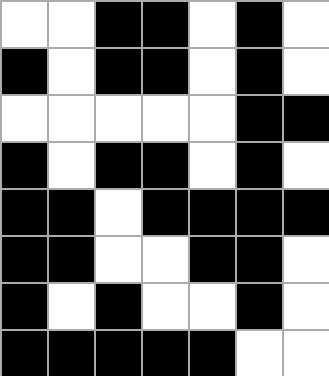[["white", "white", "black", "black", "white", "black", "white"], ["black", "white", "black", "black", "white", "black", "white"], ["white", "white", "white", "white", "white", "black", "black"], ["black", "white", "black", "black", "white", "black", "white"], ["black", "black", "white", "black", "black", "black", "black"], ["black", "black", "white", "white", "black", "black", "white"], ["black", "white", "black", "white", "white", "black", "white"], ["black", "black", "black", "black", "black", "white", "white"]]